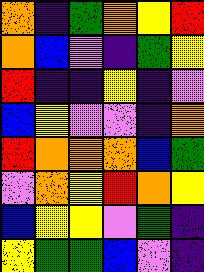[["orange", "indigo", "green", "orange", "yellow", "red"], ["orange", "blue", "violet", "indigo", "green", "yellow"], ["red", "indigo", "indigo", "yellow", "indigo", "violet"], ["blue", "yellow", "violet", "violet", "indigo", "orange"], ["red", "orange", "orange", "orange", "blue", "green"], ["violet", "orange", "yellow", "red", "orange", "yellow"], ["blue", "yellow", "yellow", "violet", "green", "indigo"], ["yellow", "green", "green", "blue", "violet", "indigo"]]